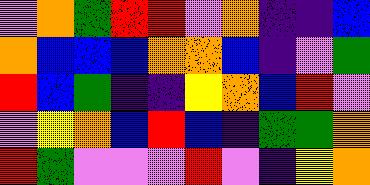[["violet", "orange", "green", "red", "red", "violet", "orange", "indigo", "indigo", "blue"], ["orange", "blue", "blue", "blue", "orange", "orange", "blue", "indigo", "violet", "green"], ["red", "blue", "green", "indigo", "indigo", "yellow", "orange", "blue", "red", "violet"], ["violet", "yellow", "orange", "blue", "red", "blue", "indigo", "green", "green", "orange"], ["red", "green", "violet", "violet", "violet", "red", "violet", "indigo", "yellow", "orange"]]